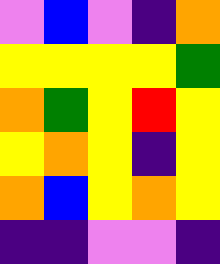[["violet", "blue", "violet", "indigo", "orange"], ["yellow", "yellow", "yellow", "yellow", "green"], ["orange", "green", "yellow", "red", "yellow"], ["yellow", "orange", "yellow", "indigo", "yellow"], ["orange", "blue", "yellow", "orange", "yellow"], ["indigo", "indigo", "violet", "violet", "indigo"]]